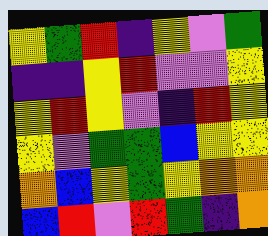[["yellow", "green", "red", "indigo", "yellow", "violet", "green"], ["indigo", "indigo", "yellow", "red", "violet", "violet", "yellow"], ["yellow", "red", "yellow", "violet", "indigo", "red", "yellow"], ["yellow", "violet", "green", "green", "blue", "yellow", "yellow"], ["orange", "blue", "yellow", "green", "yellow", "orange", "orange"], ["blue", "red", "violet", "red", "green", "indigo", "orange"]]